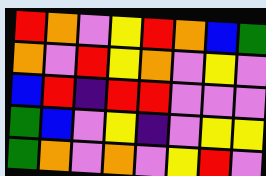[["red", "orange", "violet", "yellow", "red", "orange", "blue", "green"], ["orange", "violet", "red", "yellow", "orange", "violet", "yellow", "violet"], ["blue", "red", "indigo", "red", "red", "violet", "violet", "violet"], ["green", "blue", "violet", "yellow", "indigo", "violet", "yellow", "yellow"], ["green", "orange", "violet", "orange", "violet", "yellow", "red", "violet"]]